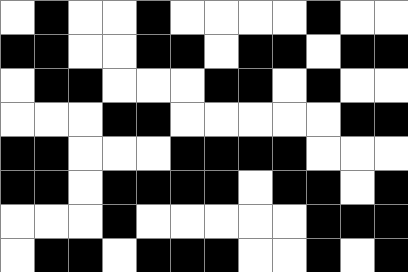[["white", "black", "white", "white", "black", "white", "white", "white", "white", "black", "white", "white"], ["black", "black", "white", "white", "black", "black", "white", "black", "black", "white", "black", "black"], ["white", "black", "black", "white", "white", "white", "black", "black", "white", "black", "white", "white"], ["white", "white", "white", "black", "black", "white", "white", "white", "white", "white", "black", "black"], ["black", "black", "white", "white", "white", "black", "black", "black", "black", "white", "white", "white"], ["black", "black", "white", "black", "black", "black", "black", "white", "black", "black", "white", "black"], ["white", "white", "white", "black", "white", "white", "white", "white", "white", "black", "black", "black"], ["white", "black", "black", "white", "black", "black", "black", "white", "white", "black", "white", "black"]]